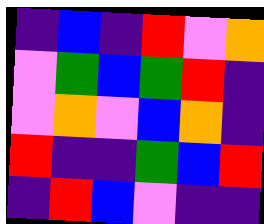[["indigo", "blue", "indigo", "red", "violet", "orange"], ["violet", "green", "blue", "green", "red", "indigo"], ["violet", "orange", "violet", "blue", "orange", "indigo"], ["red", "indigo", "indigo", "green", "blue", "red"], ["indigo", "red", "blue", "violet", "indigo", "indigo"]]